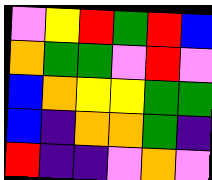[["violet", "yellow", "red", "green", "red", "blue"], ["orange", "green", "green", "violet", "red", "violet"], ["blue", "orange", "yellow", "yellow", "green", "green"], ["blue", "indigo", "orange", "orange", "green", "indigo"], ["red", "indigo", "indigo", "violet", "orange", "violet"]]